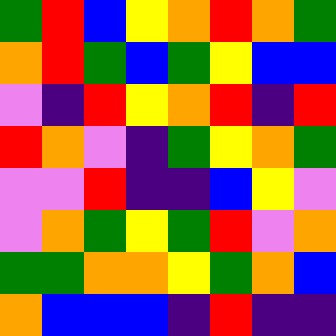[["green", "red", "blue", "yellow", "orange", "red", "orange", "green"], ["orange", "red", "green", "blue", "green", "yellow", "blue", "blue"], ["violet", "indigo", "red", "yellow", "orange", "red", "indigo", "red"], ["red", "orange", "violet", "indigo", "green", "yellow", "orange", "green"], ["violet", "violet", "red", "indigo", "indigo", "blue", "yellow", "violet"], ["violet", "orange", "green", "yellow", "green", "red", "violet", "orange"], ["green", "green", "orange", "orange", "yellow", "green", "orange", "blue"], ["orange", "blue", "blue", "blue", "indigo", "red", "indigo", "indigo"]]